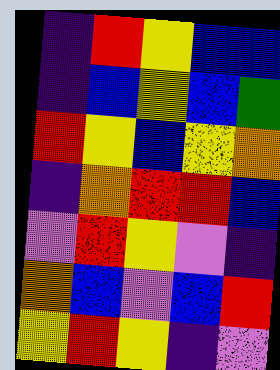[["indigo", "red", "yellow", "blue", "blue"], ["indigo", "blue", "yellow", "blue", "green"], ["red", "yellow", "blue", "yellow", "orange"], ["indigo", "orange", "red", "red", "blue"], ["violet", "red", "yellow", "violet", "indigo"], ["orange", "blue", "violet", "blue", "red"], ["yellow", "red", "yellow", "indigo", "violet"]]